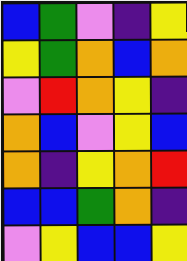[["blue", "green", "violet", "indigo", "yellow"], ["yellow", "green", "orange", "blue", "orange"], ["violet", "red", "orange", "yellow", "indigo"], ["orange", "blue", "violet", "yellow", "blue"], ["orange", "indigo", "yellow", "orange", "red"], ["blue", "blue", "green", "orange", "indigo"], ["violet", "yellow", "blue", "blue", "yellow"]]